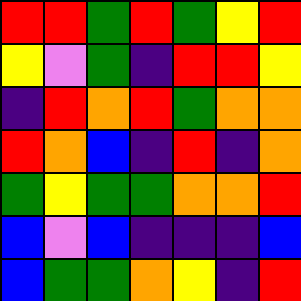[["red", "red", "green", "red", "green", "yellow", "red"], ["yellow", "violet", "green", "indigo", "red", "red", "yellow"], ["indigo", "red", "orange", "red", "green", "orange", "orange"], ["red", "orange", "blue", "indigo", "red", "indigo", "orange"], ["green", "yellow", "green", "green", "orange", "orange", "red"], ["blue", "violet", "blue", "indigo", "indigo", "indigo", "blue"], ["blue", "green", "green", "orange", "yellow", "indigo", "red"]]